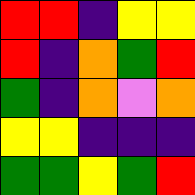[["red", "red", "indigo", "yellow", "yellow"], ["red", "indigo", "orange", "green", "red"], ["green", "indigo", "orange", "violet", "orange"], ["yellow", "yellow", "indigo", "indigo", "indigo"], ["green", "green", "yellow", "green", "red"]]